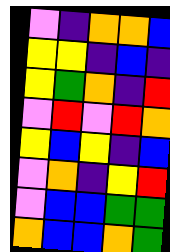[["violet", "indigo", "orange", "orange", "blue"], ["yellow", "yellow", "indigo", "blue", "indigo"], ["yellow", "green", "orange", "indigo", "red"], ["violet", "red", "violet", "red", "orange"], ["yellow", "blue", "yellow", "indigo", "blue"], ["violet", "orange", "indigo", "yellow", "red"], ["violet", "blue", "blue", "green", "green"], ["orange", "blue", "blue", "orange", "green"]]